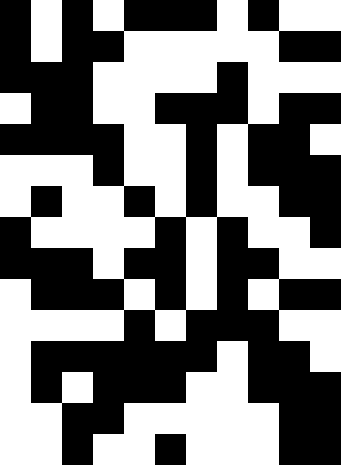[["black", "white", "black", "white", "black", "black", "black", "white", "black", "white", "white"], ["black", "white", "black", "black", "white", "white", "white", "white", "white", "black", "black"], ["black", "black", "black", "white", "white", "white", "white", "black", "white", "white", "white"], ["white", "black", "black", "white", "white", "black", "black", "black", "white", "black", "black"], ["black", "black", "black", "black", "white", "white", "black", "white", "black", "black", "white"], ["white", "white", "white", "black", "white", "white", "black", "white", "black", "black", "black"], ["white", "black", "white", "white", "black", "white", "black", "white", "white", "black", "black"], ["black", "white", "white", "white", "white", "black", "white", "black", "white", "white", "black"], ["black", "black", "black", "white", "black", "black", "white", "black", "black", "white", "white"], ["white", "black", "black", "black", "white", "black", "white", "black", "white", "black", "black"], ["white", "white", "white", "white", "black", "white", "black", "black", "black", "white", "white"], ["white", "black", "black", "black", "black", "black", "black", "white", "black", "black", "white"], ["white", "black", "white", "black", "black", "black", "white", "white", "black", "black", "black"], ["white", "white", "black", "black", "white", "white", "white", "white", "white", "black", "black"], ["white", "white", "black", "white", "white", "black", "white", "white", "white", "black", "black"]]